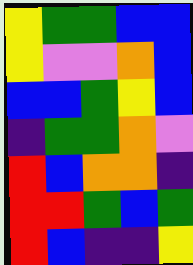[["yellow", "green", "green", "blue", "blue"], ["yellow", "violet", "violet", "orange", "blue"], ["blue", "blue", "green", "yellow", "blue"], ["indigo", "green", "green", "orange", "violet"], ["red", "blue", "orange", "orange", "indigo"], ["red", "red", "green", "blue", "green"], ["red", "blue", "indigo", "indigo", "yellow"]]